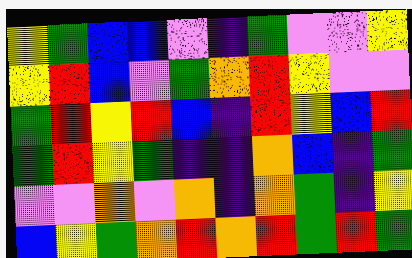[["yellow", "green", "blue", "blue", "violet", "indigo", "green", "violet", "violet", "yellow"], ["yellow", "red", "blue", "violet", "green", "orange", "red", "yellow", "violet", "violet"], ["green", "red", "yellow", "red", "blue", "indigo", "red", "yellow", "blue", "red"], ["green", "red", "yellow", "green", "indigo", "indigo", "orange", "blue", "indigo", "green"], ["violet", "violet", "orange", "violet", "orange", "indigo", "orange", "green", "indigo", "yellow"], ["blue", "yellow", "green", "orange", "red", "orange", "red", "green", "red", "green"]]